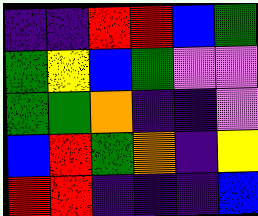[["indigo", "indigo", "red", "red", "blue", "green"], ["green", "yellow", "blue", "green", "violet", "violet"], ["green", "green", "orange", "indigo", "indigo", "violet"], ["blue", "red", "green", "orange", "indigo", "yellow"], ["red", "red", "indigo", "indigo", "indigo", "blue"]]